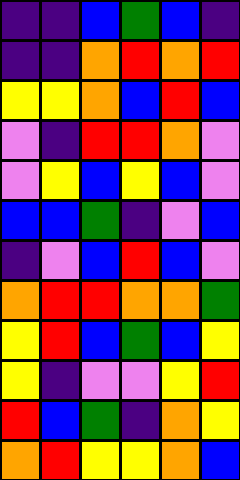[["indigo", "indigo", "blue", "green", "blue", "indigo"], ["indigo", "indigo", "orange", "red", "orange", "red"], ["yellow", "yellow", "orange", "blue", "red", "blue"], ["violet", "indigo", "red", "red", "orange", "violet"], ["violet", "yellow", "blue", "yellow", "blue", "violet"], ["blue", "blue", "green", "indigo", "violet", "blue"], ["indigo", "violet", "blue", "red", "blue", "violet"], ["orange", "red", "red", "orange", "orange", "green"], ["yellow", "red", "blue", "green", "blue", "yellow"], ["yellow", "indigo", "violet", "violet", "yellow", "red"], ["red", "blue", "green", "indigo", "orange", "yellow"], ["orange", "red", "yellow", "yellow", "orange", "blue"]]